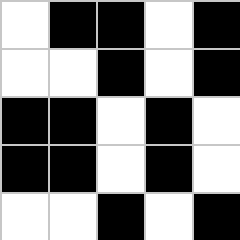[["white", "black", "black", "white", "black"], ["white", "white", "black", "white", "black"], ["black", "black", "white", "black", "white"], ["black", "black", "white", "black", "white"], ["white", "white", "black", "white", "black"]]